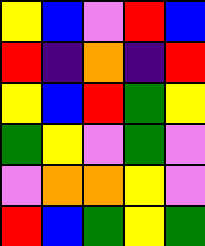[["yellow", "blue", "violet", "red", "blue"], ["red", "indigo", "orange", "indigo", "red"], ["yellow", "blue", "red", "green", "yellow"], ["green", "yellow", "violet", "green", "violet"], ["violet", "orange", "orange", "yellow", "violet"], ["red", "blue", "green", "yellow", "green"]]